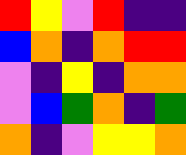[["red", "yellow", "violet", "red", "indigo", "indigo"], ["blue", "orange", "indigo", "orange", "red", "red"], ["violet", "indigo", "yellow", "indigo", "orange", "orange"], ["violet", "blue", "green", "orange", "indigo", "green"], ["orange", "indigo", "violet", "yellow", "yellow", "orange"]]